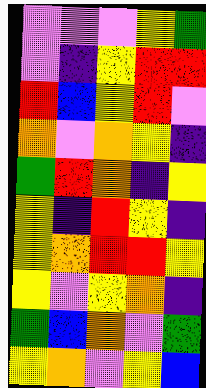[["violet", "violet", "violet", "yellow", "green"], ["violet", "indigo", "yellow", "red", "red"], ["red", "blue", "yellow", "red", "violet"], ["orange", "violet", "orange", "yellow", "indigo"], ["green", "red", "orange", "indigo", "yellow"], ["yellow", "indigo", "red", "yellow", "indigo"], ["yellow", "orange", "red", "red", "yellow"], ["yellow", "violet", "yellow", "orange", "indigo"], ["green", "blue", "orange", "violet", "green"], ["yellow", "orange", "violet", "yellow", "blue"]]